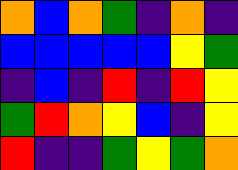[["orange", "blue", "orange", "green", "indigo", "orange", "indigo"], ["blue", "blue", "blue", "blue", "blue", "yellow", "green"], ["indigo", "blue", "indigo", "red", "indigo", "red", "yellow"], ["green", "red", "orange", "yellow", "blue", "indigo", "yellow"], ["red", "indigo", "indigo", "green", "yellow", "green", "orange"]]